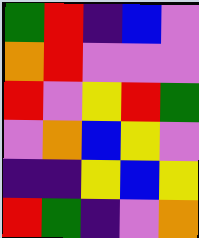[["green", "red", "indigo", "blue", "violet"], ["orange", "red", "violet", "violet", "violet"], ["red", "violet", "yellow", "red", "green"], ["violet", "orange", "blue", "yellow", "violet"], ["indigo", "indigo", "yellow", "blue", "yellow"], ["red", "green", "indigo", "violet", "orange"]]